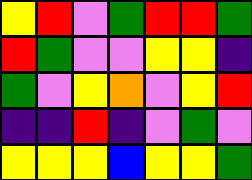[["yellow", "red", "violet", "green", "red", "red", "green"], ["red", "green", "violet", "violet", "yellow", "yellow", "indigo"], ["green", "violet", "yellow", "orange", "violet", "yellow", "red"], ["indigo", "indigo", "red", "indigo", "violet", "green", "violet"], ["yellow", "yellow", "yellow", "blue", "yellow", "yellow", "green"]]